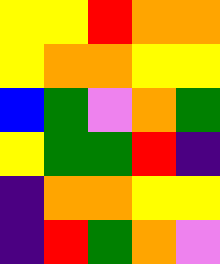[["yellow", "yellow", "red", "orange", "orange"], ["yellow", "orange", "orange", "yellow", "yellow"], ["blue", "green", "violet", "orange", "green"], ["yellow", "green", "green", "red", "indigo"], ["indigo", "orange", "orange", "yellow", "yellow"], ["indigo", "red", "green", "orange", "violet"]]